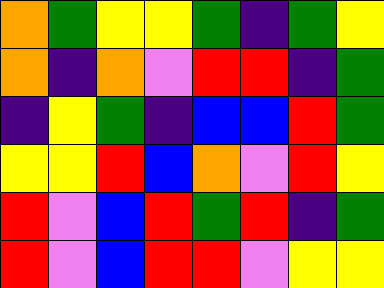[["orange", "green", "yellow", "yellow", "green", "indigo", "green", "yellow"], ["orange", "indigo", "orange", "violet", "red", "red", "indigo", "green"], ["indigo", "yellow", "green", "indigo", "blue", "blue", "red", "green"], ["yellow", "yellow", "red", "blue", "orange", "violet", "red", "yellow"], ["red", "violet", "blue", "red", "green", "red", "indigo", "green"], ["red", "violet", "blue", "red", "red", "violet", "yellow", "yellow"]]